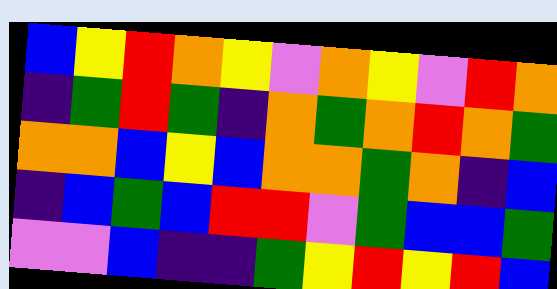[["blue", "yellow", "red", "orange", "yellow", "violet", "orange", "yellow", "violet", "red", "orange"], ["indigo", "green", "red", "green", "indigo", "orange", "green", "orange", "red", "orange", "green"], ["orange", "orange", "blue", "yellow", "blue", "orange", "orange", "green", "orange", "indigo", "blue"], ["indigo", "blue", "green", "blue", "red", "red", "violet", "green", "blue", "blue", "green"], ["violet", "violet", "blue", "indigo", "indigo", "green", "yellow", "red", "yellow", "red", "blue"]]